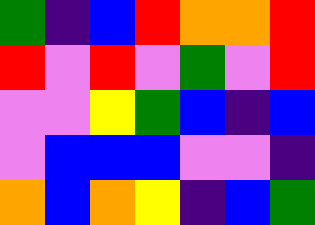[["green", "indigo", "blue", "red", "orange", "orange", "red"], ["red", "violet", "red", "violet", "green", "violet", "red"], ["violet", "violet", "yellow", "green", "blue", "indigo", "blue"], ["violet", "blue", "blue", "blue", "violet", "violet", "indigo"], ["orange", "blue", "orange", "yellow", "indigo", "blue", "green"]]